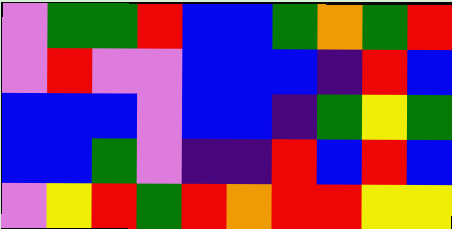[["violet", "green", "green", "red", "blue", "blue", "green", "orange", "green", "red"], ["violet", "red", "violet", "violet", "blue", "blue", "blue", "indigo", "red", "blue"], ["blue", "blue", "blue", "violet", "blue", "blue", "indigo", "green", "yellow", "green"], ["blue", "blue", "green", "violet", "indigo", "indigo", "red", "blue", "red", "blue"], ["violet", "yellow", "red", "green", "red", "orange", "red", "red", "yellow", "yellow"]]